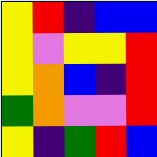[["yellow", "red", "indigo", "blue", "blue"], ["yellow", "violet", "yellow", "yellow", "red"], ["yellow", "orange", "blue", "indigo", "red"], ["green", "orange", "violet", "violet", "red"], ["yellow", "indigo", "green", "red", "blue"]]